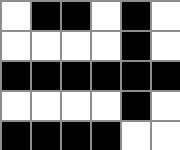[["white", "black", "black", "white", "black", "white"], ["white", "white", "white", "white", "black", "white"], ["black", "black", "black", "black", "black", "black"], ["white", "white", "white", "white", "black", "white"], ["black", "black", "black", "black", "white", "white"]]